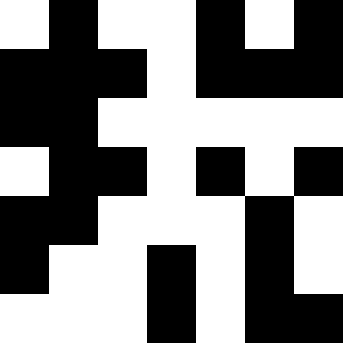[["white", "black", "white", "white", "black", "white", "black"], ["black", "black", "black", "white", "black", "black", "black"], ["black", "black", "white", "white", "white", "white", "white"], ["white", "black", "black", "white", "black", "white", "black"], ["black", "black", "white", "white", "white", "black", "white"], ["black", "white", "white", "black", "white", "black", "white"], ["white", "white", "white", "black", "white", "black", "black"]]